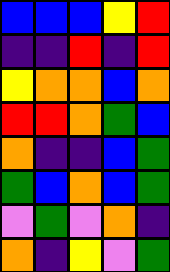[["blue", "blue", "blue", "yellow", "red"], ["indigo", "indigo", "red", "indigo", "red"], ["yellow", "orange", "orange", "blue", "orange"], ["red", "red", "orange", "green", "blue"], ["orange", "indigo", "indigo", "blue", "green"], ["green", "blue", "orange", "blue", "green"], ["violet", "green", "violet", "orange", "indigo"], ["orange", "indigo", "yellow", "violet", "green"]]